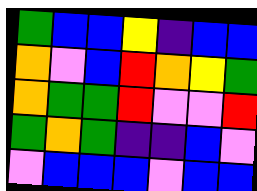[["green", "blue", "blue", "yellow", "indigo", "blue", "blue"], ["orange", "violet", "blue", "red", "orange", "yellow", "green"], ["orange", "green", "green", "red", "violet", "violet", "red"], ["green", "orange", "green", "indigo", "indigo", "blue", "violet"], ["violet", "blue", "blue", "blue", "violet", "blue", "blue"]]